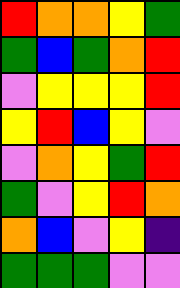[["red", "orange", "orange", "yellow", "green"], ["green", "blue", "green", "orange", "red"], ["violet", "yellow", "yellow", "yellow", "red"], ["yellow", "red", "blue", "yellow", "violet"], ["violet", "orange", "yellow", "green", "red"], ["green", "violet", "yellow", "red", "orange"], ["orange", "blue", "violet", "yellow", "indigo"], ["green", "green", "green", "violet", "violet"]]